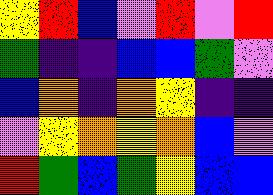[["yellow", "red", "blue", "violet", "red", "violet", "red"], ["green", "indigo", "indigo", "blue", "blue", "green", "violet"], ["blue", "orange", "indigo", "orange", "yellow", "indigo", "indigo"], ["violet", "yellow", "orange", "yellow", "orange", "blue", "violet"], ["red", "green", "blue", "green", "yellow", "blue", "blue"]]